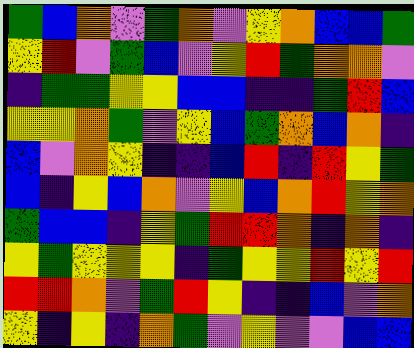[["green", "blue", "orange", "violet", "green", "orange", "violet", "yellow", "orange", "blue", "blue", "green"], ["yellow", "red", "violet", "green", "blue", "violet", "yellow", "red", "green", "orange", "orange", "violet"], ["indigo", "green", "green", "yellow", "yellow", "blue", "blue", "indigo", "indigo", "green", "red", "blue"], ["yellow", "yellow", "orange", "green", "violet", "yellow", "blue", "green", "orange", "blue", "orange", "indigo"], ["blue", "violet", "orange", "yellow", "indigo", "indigo", "blue", "red", "indigo", "red", "yellow", "green"], ["blue", "indigo", "yellow", "blue", "orange", "violet", "yellow", "blue", "orange", "red", "yellow", "orange"], ["green", "blue", "blue", "indigo", "yellow", "green", "red", "red", "orange", "indigo", "orange", "indigo"], ["yellow", "green", "yellow", "yellow", "yellow", "indigo", "green", "yellow", "yellow", "red", "yellow", "red"], ["red", "red", "orange", "violet", "green", "red", "yellow", "indigo", "indigo", "blue", "violet", "orange"], ["yellow", "indigo", "yellow", "indigo", "orange", "green", "violet", "yellow", "violet", "violet", "blue", "blue"]]